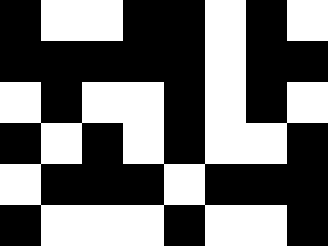[["black", "white", "white", "black", "black", "white", "black", "white"], ["black", "black", "black", "black", "black", "white", "black", "black"], ["white", "black", "white", "white", "black", "white", "black", "white"], ["black", "white", "black", "white", "black", "white", "white", "black"], ["white", "black", "black", "black", "white", "black", "black", "black"], ["black", "white", "white", "white", "black", "white", "white", "black"]]